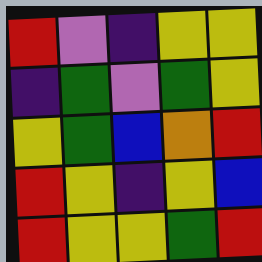[["red", "violet", "indigo", "yellow", "yellow"], ["indigo", "green", "violet", "green", "yellow"], ["yellow", "green", "blue", "orange", "red"], ["red", "yellow", "indigo", "yellow", "blue"], ["red", "yellow", "yellow", "green", "red"]]